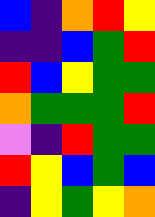[["blue", "indigo", "orange", "red", "yellow"], ["indigo", "indigo", "blue", "green", "red"], ["red", "blue", "yellow", "green", "green"], ["orange", "green", "green", "green", "red"], ["violet", "indigo", "red", "green", "green"], ["red", "yellow", "blue", "green", "blue"], ["indigo", "yellow", "green", "yellow", "orange"]]